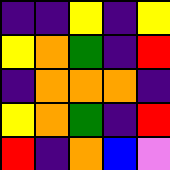[["indigo", "indigo", "yellow", "indigo", "yellow"], ["yellow", "orange", "green", "indigo", "red"], ["indigo", "orange", "orange", "orange", "indigo"], ["yellow", "orange", "green", "indigo", "red"], ["red", "indigo", "orange", "blue", "violet"]]